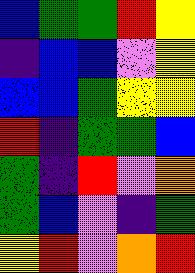[["blue", "green", "green", "red", "yellow"], ["indigo", "blue", "blue", "violet", "yellow"], ["blue", "blue", "green", "yellow", "yellow"], ["red", "indigo", "green", "green", "blue"], ["green", "indigo", "red", "violet", "orange"], ["green", "blue", "violet", "indigo", "green"], ["yellow", "red", "violet", "orange", "red"]]